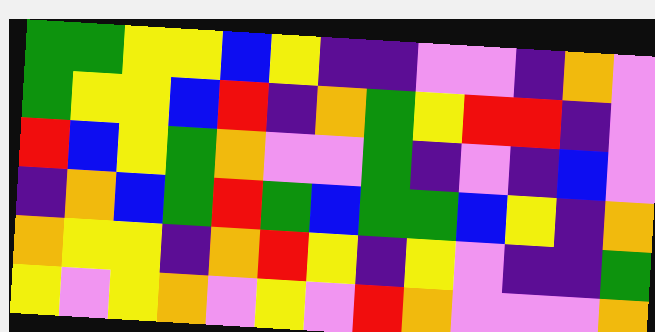[["green", "green", "yellow", "yellow", "blue", "yellow", "indigo", "indigo", "violet", "violet", "indigo", "orange", "violet"], ["green", "yellow", "yellow", "blue", "red", "indigo", "orange", "green", "yellow", "red", "red", "indigo", "violet"], ["red", "blue", "yellow", "green", "orange", "violet", "violet", "green", "indigo", "violet", "indigo", "blue", "violet"], ["indigo", "orange", "blue", "green", "red", "green", "blue", "green", "green", "blue", "yellow", "indigo", "orange"], ["orange", "yellow", "yellow", "indigo", "orange", "red", "yellow", "indigo", "yellow", "violet", "indigo", "indigo", "green"], ["yellow", "violet", "yellow", "orange", "violet", "yellow", "violet", "red", "orange", "violet", "violet", "violet", "orange"]]